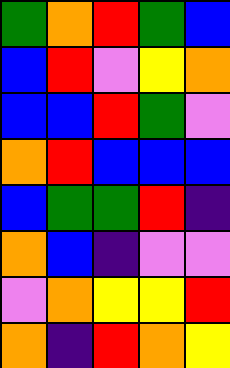[["green", "orange", "red", "green", "blue"], ["blue", "red", "violet", "yellow", "orange"], ["blue", "blue", "red", "green", "violet"], ["orange", "red", "blue", "blue", "blue"], ["blue", "green", "green", "red", "indigo"], ["orange", "blue", "indigo", "violet", "violet"], ["violet", "orange", "yellow", "yellow", "red"], ["orange", "indigo", "red", "orange", "yellow"]]